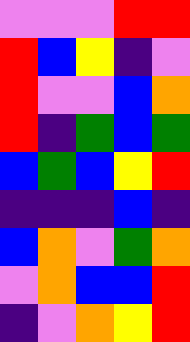[["violet", "violet", "violet", "red", "red"], ["red", "blue", "yellow", "indigo", "violet"], ["red", "violet", "violet", "blue", "orange"], ["red", "indigo", "green", "blue", "green"], ["blue", "green", "blue", "yellow", "red"], ["indigo", "indigo", "indigo", "blue", "indigo"], ["blue", "orange", "violet", "green", "orange"], ["violet", "orange", "blue", "blue", "red"], ["indigo", "violet", "orange", "yellow", "red"]]